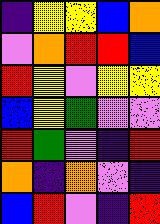[["indigo", "yellow", "yellow", "blue", "orange"], ["violet", "orange", "red", "red", "blue"], ["red", "yellow", "violet", "yellow", "yellow"], ["blue", "yellow", "green", "violet", "violet"], ["red", "green", "violet", "indigo", "red"], ["orange", "indigo", "orange", "violet", "indigo"], ["blue", "red", "violet", "indigo", "red"]]